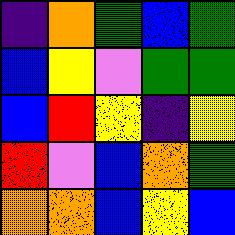[["indigo", "orange", "green", "blue", "green"], ["blue", "yellow", "violet", "green", "green"], ["blue", "red", "yellow", "indigo", "yellow"], ["red", "violet", "blue", "orange", "green"], ["orange", "orange", "blue", "yellow", "blue"]]